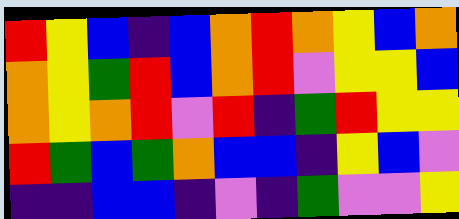[["red", "yellow", "blue", "indigo", "blue", "orange", "red", "orange", "yellow", "blue", "orange"], ["orange", "yellow", "green", "red", "blue", "orange", "red", "violet", "yellow", "yellow", "blue"], ["orange", "yellow", "orange", "red", "violet", "red", "indigo", "green", "red", "yellow", "yellow"], ["red", "green", "blue", "green", "orange", "blue", "blue", "indigo", "yellow", "blue", "violet"], ["indigo", "indigo", "blue", "blue", "indigo", "violet", "indigo", "green", "violet", "violet", "yellow"]]